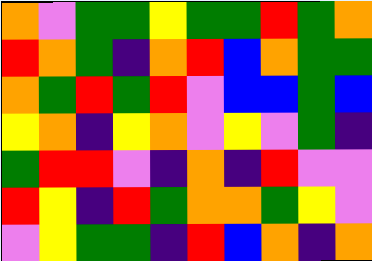[["orange", "violet", "green", "green", "yellow", "green", "green", "red", "green", "orange"], ["red", "orange", "green", "indigo", "orange", "red", "blue", "orange", "green", "green"], ["orange", "green", "red", "green", "red", "violet", "blue", "blue", "green", "blue"], ["yellow", "orange", "indigo", "yellow", "orange", "violet", "yellow", "violet", "green", "indigo"], ["green", "red", "red", "violet", "indigo", "orange", "indigo", "red", "violet", "violet"], ["red", "yellow", "indigo", "red", "green", "orange", "orange", "green", "yellow", "violet"], ["violet", "yellow", "green", "green", "indigo", "red", "blue", "orange", "indigo", "orange"]]